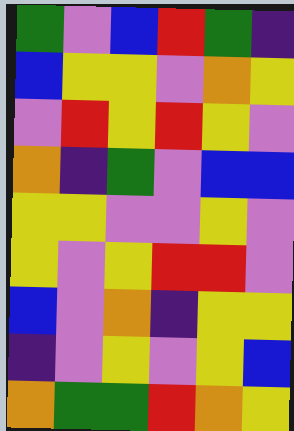[["green", "violet", "blue", "red", "green", "indigo"], ["blue", "yellow", "yellow", "violet", "orange", "yellow"], ["violet", "red", "yellow", "red", "yellow", "violet"], ["orange", "indigo", "green", "violet", "blue", "blue"], ["yellow", "yellow", "violet", "violet", "yellow", "violet"], ["yellow", "violet", "yellow", "red", "red", "violet"], ["blue", "violet", "orange", "indigo", "yellow", "yellow"], ["indigo", "violet", "yellow", "violet", "yellow", "blue"], ["orange", "green", "green", "red", "orange", "yellow"]]